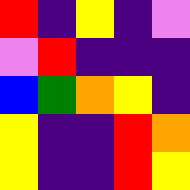[["red", "indigo", "yellow", "indigo", "violet"], ["violet", "red", "indigo", "indigo", "indigo"], ["blue", "green", "orange", "yellow", "indigo"], ["yellow", "indigo", "indigo", "red", "orange"], ["yellow", "indigo", "indigo", "red", "yellow"]]